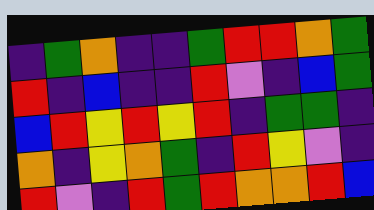[["indigo", "green", "orange", "indigo", "indigo", "green", "red", "red", "orange", "green"], ["red", "indigo", "blue", "indigo", "indigo", "red", "violet", "indigo", "blue", "green"], ["blue", "red", "yellow", "red", "yellow", "red", "indigo", "green", "green", "indigo"], ["orange", "indigo", "yellow", "orange", "green", "indigo", "red", "yellow", "violet", "indigo"], ["red", "violet", "indigo", "red", "green", "red", "orange", "orange", "red", "blue"]]